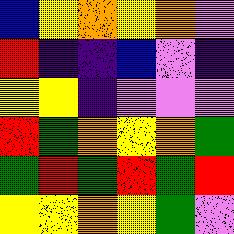[["blue", "yellow", "orange", "yellow", "orange", "violet"], ["red", "indigo", "indigo", "blue", "violet", "indigo"], ["yellow", "yellow", "indigo", "violet", "violet", "violet"], ["red", "green", "orange", "yellow", "orange", "green"], ["green", "red", "green", "red", "green", "red"], ["yellow", "yellow", "orange", "yellow", "green", "violet"]]